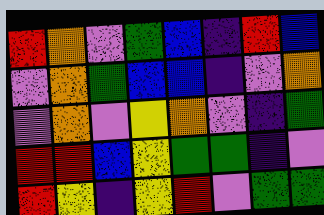[["red", "orange", "violet", "green", "blue", "indigo", "red", "blue"], ["violet", "orange", "green", "blue", "blue", "indigo", "violet", "orange"], ["violet", "orange", "violet", "yellow", "orange", "violet", "indigo", "green"], ["red", "red", "blue", "yellow", "green", "green", "indigo", "violet"], ["red", "yellow", "indigo", "yellow", "red", "violet", "green", "green"]]